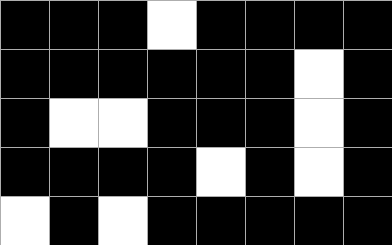[["black", "black", "black", "white", "black", "black", "black", "black"], ["black", "black", "black", "black", "black", "black", "white", "black"], ["black", "white", "white", "black", "black", "black", "white", "black"], ["black", "black", "black", "black", "white", "black", "white", "black"], ["white", "black", "white", "black", "black", "black", "black", "black"]]